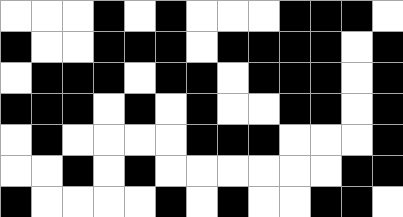[["white", "white", "white", "black", "white", "black", "white", "white", "white", "black", "black", "black", "white"], ["black", "white", "white", "black", "black", "black", "white", "black", "black", "black", "black", "white", "black"], ["white", "black", "black", "black", "white", "black", "black", "white", "black", "black", "black", "white", "black"], ["black", "black", "black", "white", "black", "white", "black", "white", "white", "black", "black", "white", "black"], ["white", "black", "white", "white", "white", "white", "black", "black", "black", "white", "white", "white", "black"], ["white", "white", "black", "white", "black", "white", "white", "white", "white", "white", "white", "black", "black"], ["black", "white", "white", "white", "white", "black", "white", "black", "white", "white", "black", "black", "white"]]